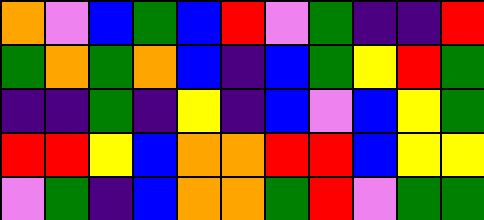[["orange", "violet", "blue", "green", "blue", "red", "violet", "green", "indigo", "indigo", "red"], ["green", "orange", "green", "orange", "blue", "indigo", "blue", "green", "yellow", "red", "green"], ["indigo", "indigo", "green", "indigo", "yellow", "indigo", "blue", "violet", "blue", "yellow", "green"], ["red", "red", "yellow", "blue", "orange", "orange", "red", "red", "blue", "yellow", "yellow"], ["violet", "green", "indigo", "blue", "orange", "orange", "green", "red", "violet", "green", "green"]]